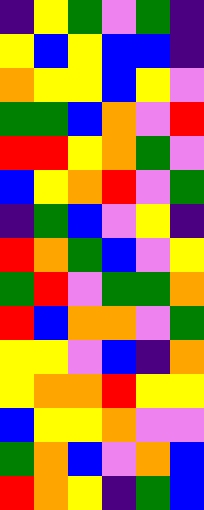[["indigo", "yellow", "green", "violet", "green", "indigo"], ["yellow", "blue", "yellow", "blue", "blue", "indigo"], ["orange", "yellow", "yellow", "blue", "yellow", "violet"], ["green", "green", "blue", "orange", "violet", "red"], ["red", "red", "yellow", "orange", "green", "violet"], ["blue", "yellow", "orange", "red", "violet", "green"], ["indigo", "green", "blue", "violet", "yellow", "indigo"], ["red", "orange", "green", "blue", "violet", "yellow"], ["green", "red", "violet", "green", "green", "orange"], ["red", "blue", "orange", "orange", "violet", "green"], ["yellow", "yellow", "violet", "blue", "indigo", "orange"], ["yellow", "orange", "orange", "red", "yellow", "yellow"], ["blue", "yellow", "yellow", "orange", "violet", "violet"], ["green", "orange", "blue", "violet", "orange", "blue"], ["red", "orange", "yellow", "indigo", "green", "blue"]]